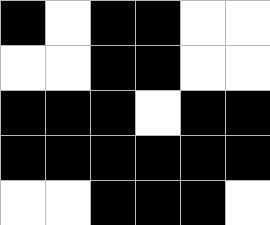[["black", "white", "black", "black", "white", "white"], ["white", "white", "black", "black", "white", "white"], ["black", "black", "black", "white", "black", "black"], ["black", "black", "black", "black", "black", "black"], ["white", "white", "black", "black", "black", "white"]]